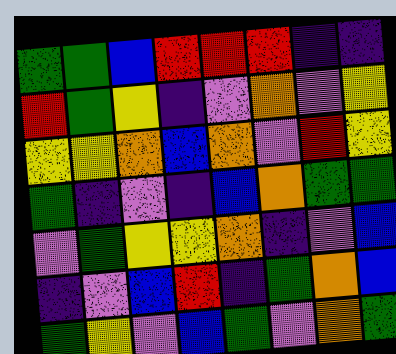[["green", "green", "blue", "red", "red", "red", "indigo", "indigo"], ["red", "green", "yellow", "indigo", "violet", "orange", "violet", "yellow"], ["yellow", "yellow", "orange", "blue", "orange", "violet", "red", "yellow"], ["green", "indigo", "violet", "indigo", "blue", "orange", "green", "green"], ["violet", "green", "yellow", "yellow", "orange", "indigo", "violet", "blue"], ["indigo", "violet", "blue", "red", "indigo", "green", "orange", "blue"], ["green", "yellow", "violet", "blue", "green", "violet", "orange", "green"]]